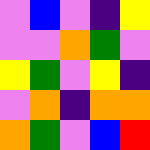[["violet", "blue", "violet", "indigo", "yellow"], ["violet", "violet", "orange", "green", "violet"], ["yellow", "green", "violet", "yellow", "indigo"], ["violet", "orange", "indigo", "orange", "orange"], ["orange", "green", "violet", "blue", "red"]]